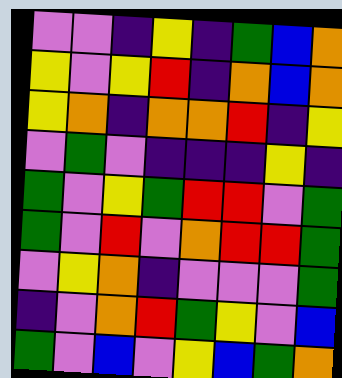[["violet", "violet", "indigo", "yellow", "indigo", "green", "blue", "orange"], ["yellow", "violet", "yellow", "red", "indigo", "orange", "blue", "orange"], ["yellow", "orange", "indigo", "orange", "orange", "red", "indigo", "yellow"], ["violet", "green", "violet", "indigo", "indigo", "indigo", "yellow", "indigo"], ["green", "violet", "yellow", "green", "red", "red", "violet", "green"], ["green", "violet", "red", "violet", "orange", "red", "red", "green"], ["violet", "yellow", "orange", "indigo", "violet", "violet", "violet", "green"], ["indigo", "violet", "orange", "red", "green", "yellow", "violet", "blue"], ["green", "violet", "blue", "violet", "yellow", "blue", "green", "orange"]]